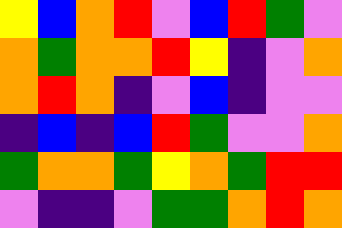[["yellow", "blue", "orange", "red", "violet", "blue", "red", "green", "violet"], ["orange", "green", "orange", "orange", "red", "yellow", "indigo", "violet", "orange"], ["orange", "red", "orange", "indigo", "violet", "blue", "indigo", "violet", "violet"], ["indigo", "blue", "indigo", "blue", "red", "green", "violet", "violet", "orange"], ["green", "orange", "orange", "green", "yellow", "orange", "green", "red", "red"], ["violet", "indigo", "indigo", "violet", "green", "green", "orange", "red", "orange"]]